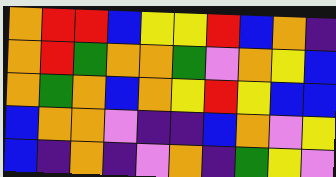[["orange", "red", "red", "blue", "yellow", "yellow", "red", "blue", "orange", "indigo"], ["orange", "red", "green", "orange", "orange", "green", "violet", "orange", "yellow", "blue"], ["orange", "green", "orange", "blue", "orange", "yellow", "red", "yellow", "blue", "blue"], ["blue", "orange", "orange", "violet", "indigo", "indigo", "blue", "orange", "violet", "yellow"], ["blue", "indigo", "orange", "indigo", "violet", "orange", "indigo", "green", "yellow", "violet"]]